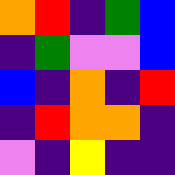[["orange", "red", "indigo", "green", "blue"], ["indigo", "green", "violet", "violet", "blue"], ["blue", "indigo", "orange", "indigo", "red"], ["indigo", "red", "orange", "orange", "indigo"], ["violet", "indigo", "yellow", "indigo", "indigo"]]